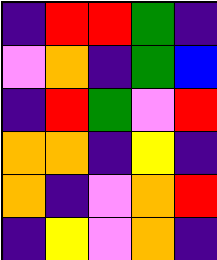[["indigo", "red", "red", "green", "indigo"], ["violet", "orange", "indigo", "green", "blue"], ["indigo", "red", "green", "violet", "red"], ["orange", "orange", "indigo", "yellow", "indigo"], ["orange", "indigo", "violet", "orange", "red"], ["indigo", "yellow", "violet", "orange", "indigo"]]